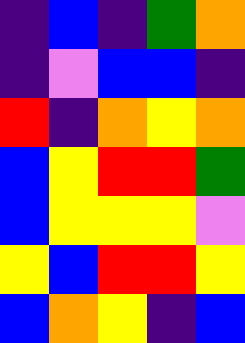[["indigo", "blue", "indigo", "green", "orange"], ["indigo", "violet", "blue", "blue", "indigo"], ["red", "indigo", "orange", "yellow", "orange"], ["blue", "yellow", "red", "red", "green"], ["blue", "yellow", "yellow", "yellow", "violet"], ["yellow", "blue", "red", "red", "yellow"], ["blue", "orange", "yellow", "indigo", "blue"]]